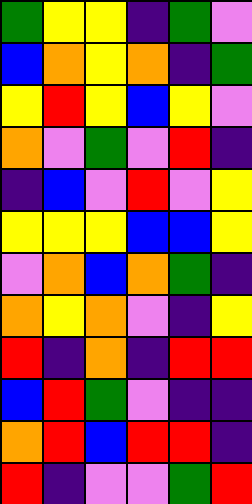[["green", "yellow", "yellow", "indigo", "green", "violet"], ["blue", "orange", "yellow", "orange", "indigo", "green"], ["yellow", "red", "yellow", "blue", "yellow", "violet"], ["orange", "violet", "green", "violet", "red", "indigo"], ["indigo", "blue", "violet", "red", "violet", "yellow"], ["yellow", "yellow", "yellow", "blue", "blue", "yellow"], ["violet", "orange", "blue", "orange", "green", "indigo"], ["orange", "yellow", "orange", "violet", "indigo", "yellow"], ["red", "indigo", "orange", "indigo", "red", "red"], ["blue", "red", "green", "violet", "indigo", "indigo"], ["orange", "red", "blue", "red", "red", "indigo"], ["red", "indigo", "violet", "violet", "green", "red"]]